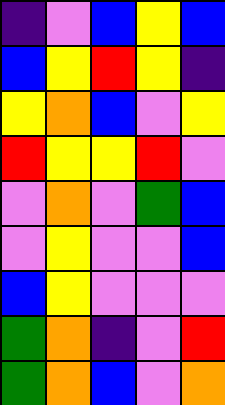[["indigo", "violet", "blue", "yellow", "blue"], ["blue", "yellow", "red", "yellow", "indigo"], ["yellow", "orange", "blue", "violet", "yellow"], ["red", "yellow", "yellow", "red", "violet"], ["violet", "orange", "violet", "green", "blue"], ["violet", "yellow", "violet", "violet", "blue"], ["blue", "yellow", "violet", "violet", "violet"], ["green", "orange", "indigo", "violet", "red"], ["green", "orange", "blue", "violet", "orange"]]